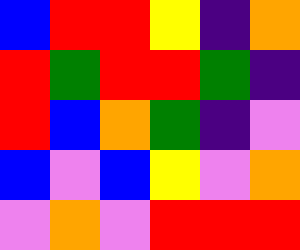[["blue", "red", "red", "yellow", "indigo", "orange"], ["red", "green", "red", "red", "green", "indigo"], ["red", "blue", "orange", "green", "indigo", "violet"], ["blue", "violet", "blue", "yellow", "violet", "orange"], ["violet", "orange", "violet", "red", "red", "red"]]